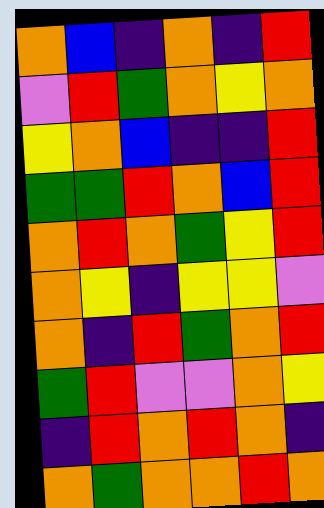[["orange", "blue", "indigo", "orange", "indigo", "red"], ["violet", "red", "green", "orange", "yellow", "orange"], ["yellow", "orange", "blue", "indigo", "indigo", "red"], ["green", "green", "red", "orange", "blue", "red"], ["orange", "red", "orange", "green", "yellow", "red"], ["orange", "yellow", "indigo", "yellow", "yellow", "violet"], ["orange", "indigo", "red", "green", "orange", "red"], ["green", "red", "violet", "violet", "orange", "yellow"], ["indigo", "red", "orange", "red", "orange", "indigo"], ["orange", "green", "orange", "orange", "red", "orange"]]